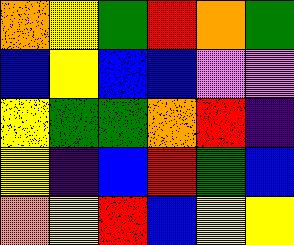[["orange", "yellow", "green", "red", "orange", "green"], ["blue", "yellow", "blue", "blue", "violet", "violet"], ["yellow", "green", "green", "orange", "red", "indigo"], ["yellow", "indigo", "blue", "red", "green", "blue"], ["orange", "yellow", "red", "blue", "yellow", "yellow"]]